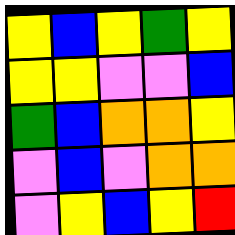[["yellow", "blue", "yellow", "green", "yellow"], ["yellow", "yellow", "violet", "violet", "blue"], ["green", "blue", "orange", "orange", "yellow"], ["violet", "blue", "violet", "orange", "orange"], ["violet", "yellow", "blue", "yellow", "red"]]